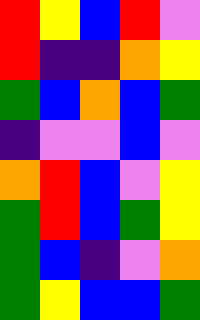[["red", "yellow", "blue", "red", "violet"], ["red", "indigo", "indigo", "orange", "yellow"], ["green", "blue", "orange", "blue", "green"], ["indigo", "violet", "violet", "blue", "violet"], ["orange", "red", "blue", "violet", "yellow"], ["green", "red", "blue", "green", "yellow"], ["green", "blue", "indigo", "violet", "orange"], ["green", "yellow", "blue", "blue", "green"]]